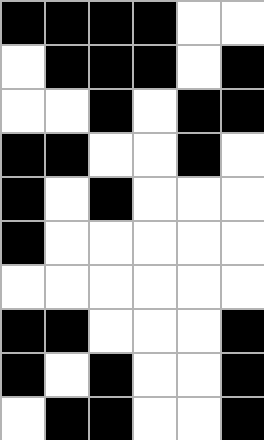[["black", "black", "black", "black", "white", "white"], ["white", "black", "black", "black", "white", "black"], ["white", "white", "black", "white", "black", "black"], ["black", "black", "white", "white", "black", "white"], ["black", "white", "black", "white", "white", "white"], ["black", "white", "white", "white", "white", "white"], ["white", "white", "white", "white", "white", "white"], ["black", "black", "white", "white", "white", "black"], ["black", "white", "black", "white", "white", "black"], ["white", "black", "black", "white", "white", "black"]]